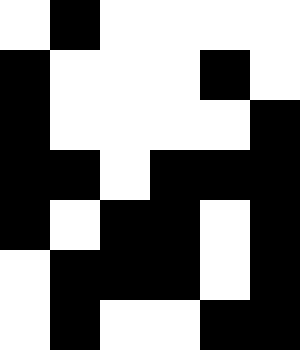[["white", "black", "white", "white", "white", "white"], ["black", "white", "white", "white", "black", "white"], ["black", "white", "white", "white", "white", "black"], ["black", "black", "white", "black", "black", "black"], ["black", "white", "black", "black", "white", "black"], ["white", "black", "black", "black", "white", "black"], ["white", "black", "white", "white", "black", "black"]]